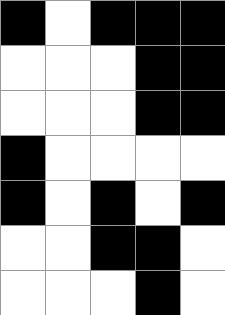[["black", "white", "black", "black", "black"], ["white", "white", "white", "black", "black"], ["white", "white", "white", "black", "black"], ["black", "white", "white", "white", "white"], ["black", "white", "black", "white", "black"], ["white", "white", "black", "black", "white"], ["white", "white", "white", "black", "white"]]